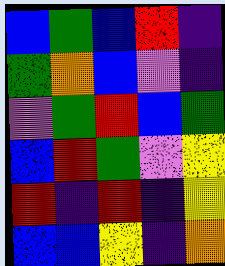[["blue", "green", "blue", "red", "indigo"], ["green", "orange", "blue", "violet", "indigo"], ["violet", "green", "red", "blue", "green"], ["blue", "red", "green", "violet", "yellow"], ["red", "indigo", "red", "indigo", "yellow"], ["blue", "blue", "yellow", "indigo", "orange"]]